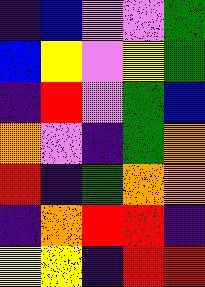[["indigo", "blue", "violet", "violet", "green"], ["blue", "yellow", "violet", "yellow", "green"], ["indigo", "red", "violet", "green", "blue"], ["orange", "violet", "indigo", "green", "orange"], ["red", "indigo", "green", "orange", "orange"], ["indigo", "orange", "red", "red", "indigo"], ["yellow", "yellow", "indigo", "red", "red"]]